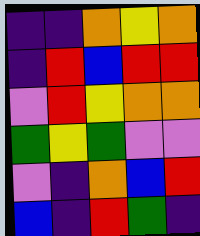[["indigo", "indigo", "orange", "yellow", "orange"], ["indigo", "red", "blue", "red", "red"], ["violet", "red", "yellow", "orange", "orange"], ["green", "yellow", "green", "violet", "violet"], ["violet", "indigo", "orange", "blue", "red"], ["blue", "indigo", "red", "green", "indigo"]]